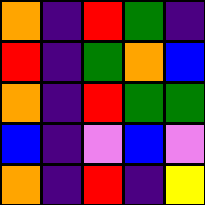[["orange", "indigo", "red", "green", "indigo"], ["red", "indigo", "green", "orange", "blue"], ["orange", "indigo", "red", "green", "green"], ["blue", "indigo", "violet", "blue", "violet"], ["orange", "indigo", "red", "indigo", "yellow"]]